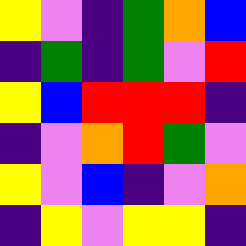[["yellow", "violet", "indigo", "green", "orange", "blue"], ["indigo", "green", "indigo", "green", "violet", "red"], ["yellow", "blue", "red", "red", "red", "indigo"], ["indigo", "violet", "orange", "red", "green", "violet"], ["yellow", "violet", "blue", "indigo", "violet", "orange"], ["indigo", "yellow", "violet", "yellow", "yellow", "indigo"]]